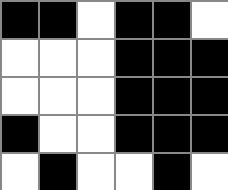[["black", "black", "white", "black", "black", "white"], ["white", "white", "white", "black", "black", "black"], ["white", "white", "white", "black", "black", "black"], ["black", "white", "white", "black", "black", "black"], ["white", "black", "white", "white", "black", "white"]]